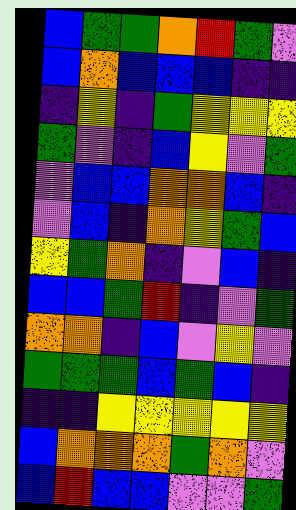[["blue", "green", "green", "orange", "red", "green", "violet"], ["blue", "orange", "blue", "blue", "blue", "indigo", "indigo"], ["indigo", "yellow", "indigo", "green", "yellow", "yellow", "yellow"], ["green", "violet", "indigo", "blue", "yellow", "violet", "green"], ["violet", "blue", "blue", "orange", "orange", "blue", "indigo"], ["violet", "blue", "indigo", "orange", "yellow", "green", "blue"], ["yellow", "green", "orange", "indigo", "violet", "blue", "indigo"], ["blue", "blue", "green", "red", "indigo", "violet", "green"], ["orange", "orange", "indigo", "blue", "violet", "yellow", "violet"], ["green", "green", "green", "blue", "green", "blue", "indigo"], ["indigo", "indigo", "yellow", "yellow", "yellow", "yellow", "yellow"], ["blue", "orange", "orange", "orange", "green", "orange", "violet"], ["blue", "red", "blue", "blue", "violet", "violet", "green"]]